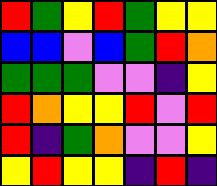[["red", "green", "yellow", "red", "green", "yellow", "yellow"], ["blue", "blue", "violet", "blue", "green", "red", "orange"], ["green", "green", "green", "violet", "violet", "indigo", "yellow"], ["red", "orange", "yellow", "yellow", "red", "violet", "red"], ["red", "indigo", "green", "orange", "violet", "violet", "yellow"], ["yellow", "red", "yellow", "yellow", "indigo", "red", "indigo"]]